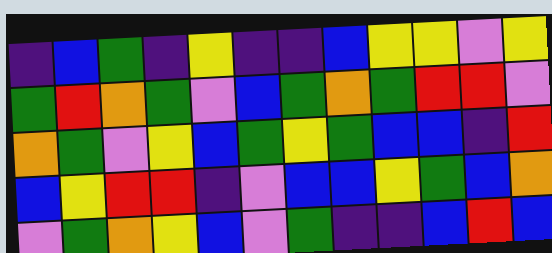[["indigo", "blue", "green", "indigo", "yellow", "indigo", "indigo", "blue", "yellow", "yellow", "violet", "yellow"], ["green", "red", "orange", "green", "violet", "blue", "green", "orange", "green", "red", "red", "violet"], ["orange", "green", "violet", "yellow", "blue", "green", "yellow", "green", "blue", "blue", "indigo", "red"], ["blue", "yellow", "red", "red", "indigo", "violet", "blue", "blue", "yellow", "green", "blue", "orange"], ["violet", "green", "orange", "yellow", "blue", "violet", "green", "indigo", "indigo", "blue", "red", "blue"]]